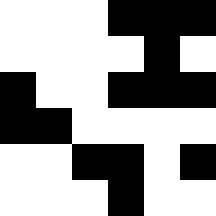[["white", "white", "white", "black", "black", "black"], ["white", "white", "white", "white", "black", "white"], ["black", "white", "white", "black", "black", "black"], ["black", "black", "white", "white", "white", "white"], ["white", "white", "black", "black", "white", "black"], ["white", "white", "white", "black", "white", "white"]]